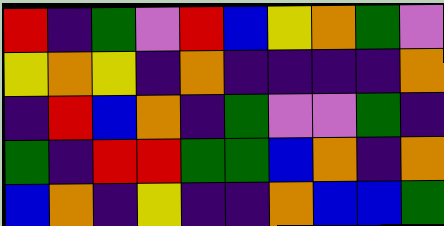[["red", "indigo", "green", "violet", "red", "blue", "yellow", "orange", "green", "violet"], ["yellow", "orange", "yellow", "indigo", "orange", "indigo", "indigo", "indigo", "indigo", "orange"], ["indigo", "red", "blue", "orange", "indigo", "green", "violet", "violet", "green", "indigo"], ["green", "indigo", "red", "red", "green", "green", "blue", "orange", "indigo", "orange"], ["blue", "orange", "indigo", "yellow", "indigo", "indigo", "orange", "blue", "blue", "green"]]